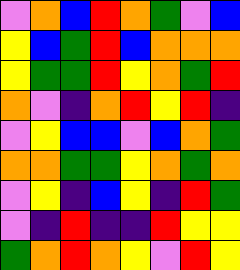[["violet", "orange", "blue", "red", "orange", "green", "violet", "blue"], ["yellow", "blue", "green", "red", "blue", "orange", "orange", "orange"], ["yellow", "green", "green", "red", "yellow", "orange", "green", "red"], ["orange", "violet", "indigo", "orange", "red", "yellow", "red", "indigo"], ["violet", "yellow", "blue", "blue", "violet", "blue", "orange", "green"], ["orange", "orange", "green", "green", "yellow", "orange", "green", "orange"], ["violet", "yellow", "indigo", "blue", "yellow", "indigo", "red", "green"], ["violet", "indigo", "red", "indigo", "indigo", "red", "yellow", "yellow"], ["green", "orange", "red", "orange", "yellow", "violet", "red", "yellow"]]